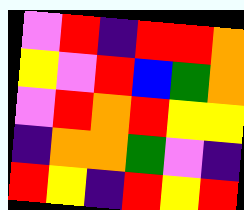[["violet", "red", "indigo", "red", "red", "orange"], ["yellow", "violet", "red", "blue", "green", "orange"], ["violet", "red", "orange", "red", "yellow", "yellow"], ["indigo", "orange", "orange", "green", "violet", "indigo"], ["red", "yellow", "indigo", "red", "yellow", "red"]]